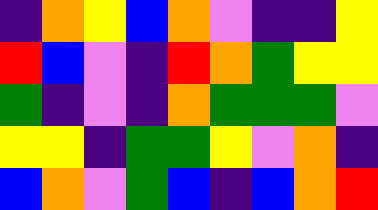[["indigo", "orange", "yellow", "blue", "orange", "violet", "indigo", "indigo", "yellow"], ["red", "blue", "violet", "indigo", "red", "orange", "green", "yellow", "yellow"], ["green", "indigo", "violet", "indigo", "orange", "green", "green", "green", "violet"], ["yellow", "yellow", "indigo", "green", "green", "yellow", "violet", "orange", "indigo"], ["blue", "orange", "violet", "green", "blue", "indigo", "blue", "orange", "red"]]